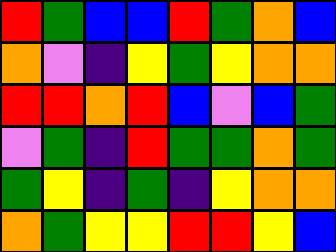[["red", "green", "blue", "blue", "red", "green", "orange", "blue"], ["orange", "violet", "indigo", "yellow", "green", "yellow", "orange", "orange"], ["red", "red", "orange", "red", "blue", "violet", "blue", "green"], ["violet", "green", "indigo", "red", "green", "green", "orange", "green"], ["green", "yellow", "indigo", "green", "indigo", "yellow", "orange", "orange"], ["orange", "green", "yellow", "yellow", "red", "red", "yellow", "blue"]]